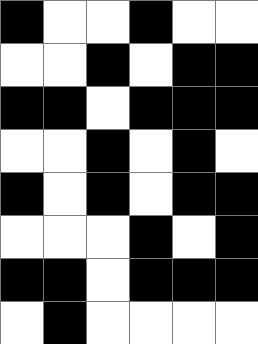[["black", "white", "white", "black", "white", "white"], ["white", "white", "black", "white", "black", "black"], ["black", "black", "white", "black", "black", "black"], ["white", "white", "black", "white", "black", "white"], ["black", "white", "black", "white", "black", "black"], ["white", "white", "white", "black", "white", "black"], ["black", "black", "white", "black", "black", "black"], ["white", "black", "white", "white", "white", "white"]]